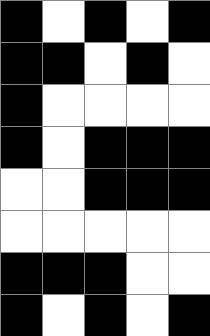[["black", "white", "black", "white", "black"], ["black", "black", "white", "black", "white"], ["black", "white", "white", "white", "white"], ["black", "white", "black", "black", "black"], ["white", "white", "black", "black", "black"], ["white", "white", "white", "white", "white"], ["black", "black", "black", "white", "white"], ["black", "white", "black", "white", "black"]]